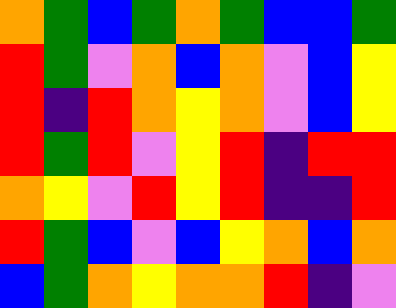[["orange", "green", "blue", "green", "orange", "green", "blue", "blue", "green"], ["red", "green", "violet", "orange", "blue", "orange", "violet", "blue", "yellow"], ["red", "indigo", "red", "orange", "yellow", "orange", "violet", "blue", "yellow"], ["red", "green", "red", "violet", "yellow", "red", "indigo", "red", "red"], ["orange", "yellow", "violet", "red", "yellow", "red", "indigo", "indigo", "red"], ["red", "green", "blue", "violet", "blue", "yellow", "orange", "blue", "orange"], ["blue", "green", "orange", "yellow", "orange", "orange", "red", "indigo", "violet"]]